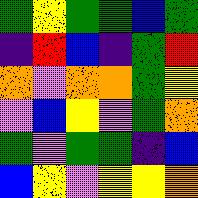[["green", "yellow", "green", "green", "blue", "green"], ["indigo", "red", "blue", "indigo", "green", "red"], ["orange", "violet", "orange", "orange", "green", "yellow"], ["violet", "blue", "yellow", "violet", "green", "orange"], ["green", "violet", "green", "green", "indigo", "blue"], ["blue", "yellow", "violet", "yellow", "yellow", "orange"]]